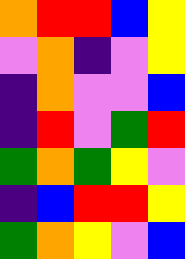[["orange", "red", "red", "blue", "yellow"], ["violet", "orange", "indigo", "violet", "yellow"], ["indigo", "orange", "violet", "violet", "blue"], ["indigo", "red", "violet", "green", "red"], ["green", "orange", "green", "yellow", "violet"], ["indigo", "blue", "red", "red", "yellow"], ["green", "orange", "yellow", "violet", "blue"]]